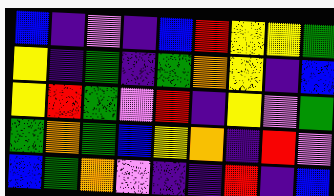[["blue", "indigo", "violet", "indigo", "blue", "red", "yellow", "yellow", "green"], ["yellow", "indigo", "green", "indigo", "green", "orange", "yellow", "indigo", "blue"], ["yellow", "red", "green", "violet", "red", "indigo", "yellow", "violet", "green"], ["green", "orange", "green", "blue", "yellow", "orange", "indigo", "red", "violet"], ["blue", "green", "orange", "violet", "indigo", "indigo", "red", "indigo", "blue"]]